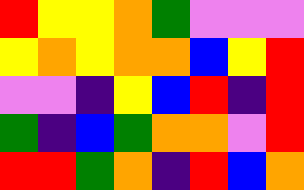[["red", "yellow", "yellow", "orange", "green", "violet", "violet", "violet"], ["yellow", "orange", "yellow", "orange", "orange", "blue", "yellow", "red"], ["violet", "violet", "indigo", "yellow", "blue", "red", "indigo", "red"], ["green", "indigo", "blue", "green", "orange", "orange", "violet", "red"], ["red", "red", "green", "orange", "indigo", "red", "blue", "orange"]]